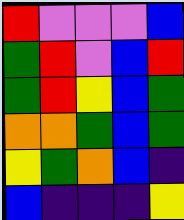[["red", "violet", "violet", "violet", "blue"], ["green", "red", "violet", "blue", "red"], ["green", "red", "yellow", "blue", "green"], ["orange", "orange", "green", "blue", "green"], ["yellow", "green", "orange", "blue", "indigo"], ["blue", "indigo", "indigo", "indigo", "yellow"]]